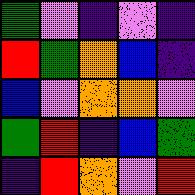[["green", "violet", "indigo", "violet", "indigo"], ["red", "green", "orange", "blue", "indigo"], ["blue", "violet", "orange", "orange", "violet"], ["green", "red", "indigo", "blue", "green"], ["indigo", "red", "orange", "violet", "red"]]